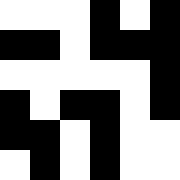[["white", "white", "white", "black", "white", "black"], ["black", "black", "white", "black", "black", "black"], ["white", "white", "white", "white", "white", "black"], ["black", "white", "black", "black", "white", "black"], ["black", "black", "white", "black", "white", "white"], ["white", "black", "white", "black", "white", "white"]]